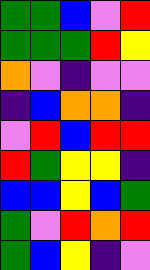[["green", "green", "blue", "violet", "red"], ["green", "green", "green", "red", "yellow"], ["orange", "violet", "indigo", "violet", "violet"], ["indigo", "blue", "orange", "orange", "indigo"], ["violet", "red", "blue", "red", "red"], ["red", "green", "yellow", "yellow", "indigo"], ["blue", "blue", "yellow", "blue", "green"], ["green", "violet", "red", "orange", "red"], ["green", "blue", "yellow", "indigo", "violet"]]